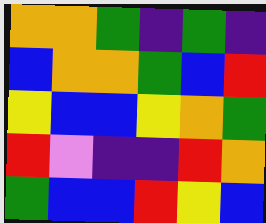[["orange", "orange", "green", "indigo", "green", "indigo"], ["blue", "orange", "orange", "green", "blue", "red"], ["yellow", "blue", "blue", "yellow", "orange", "green"], ["red", "violet", "indigo", "indigo", "red", "orange"], ["green", "blue", "blue", "red", "yellow", "blue"]]